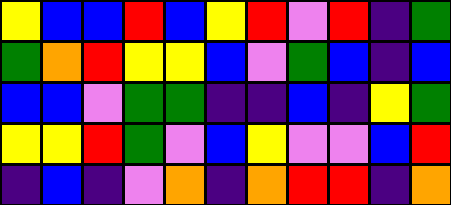[["yellow", "blue", "blue", "red", "blue", "yellow", "red", "violet", "red", "indigo", "green"], ["green", "orange", "red", "yellow", "yellow", "blue", "violet", "green", "blue", "indigo", "blue"], ["blue", "blue", "violet", "green", "green", "indigo", "indigo", "blue", "indigo", "yellow", "green"], ["yellow", "yellow", "red", "green", "violet", "blue", "yellow", "violet", "violet", "blue", "red"], ["indigo", "blue", "indigo", "violet", "orange", "indigo", "orange", "red", "red", "indigo", "orange"]]